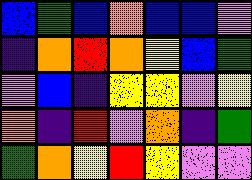[["blue", "green", "blue", "orange", "blue", "blue", "violet"], ["indigo", "orange", "red", "orange", "yellow", "blue", "green"], ["violet", "blue", "indigo", "yellow", "yellow", "violet", "yellow"], ["orange", "indigo", "red", "violet", "orange", "indigo", "green"], ["green", "orange", "yellow", "red", "yellow", "violet", "violet"]]